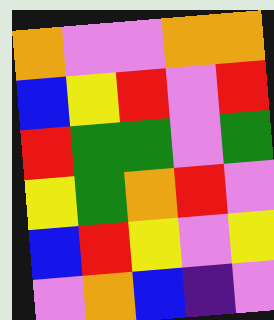[["orange", "violet", "violet", "orange", "orange"], ["blue", "yellow", "red", "violet", "red"], ["red", "green", "green", "violet", "green"], ["yellow", "green", "orange", "red", "violet"], ["blue", "red", "yellow", "violet", "yellow"], ["violet", "orange", "blue", "indigo", "violet"]]